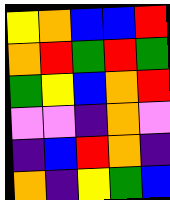[["yellow", "orange", "blue", "blue", "red"], ["orange", "red", "green", "red", "green"], ["green", "yellow", "blue", "orange", "red"], ["violet", "violet", "indigo", "orange", "violet"], ["indigo", "blue", "red", "orange", "indigo"], ["orange", "indigo", "yellow", "green", "blue"]]